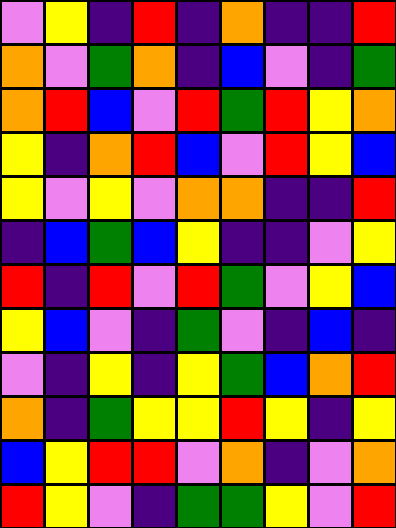[["violet", "yellow", "indigo", "red", "indigo", "orange", "indigo", "indigo", "red"], ["orange", "violet", "green", "orange", "indigo", "blue", "violet", "indigo", "green"], ["orange", "red", "blue", "violet", "red", "green", "red", "yellow", "orange"], ["yellow", "indigo", "orange", "red", "blue", "violet", "red", "yellow", "blue"], ["yellow", "violet", "yellow", "violet", "orange", "orange", "indigo", "indigo", "red"], ["indigo", "blue", "green", "blue", "yellow", "indigo", "indigo", "violet", "yellow"], ["red", "indigo", "red", "violet", "red", "green", "violet", "yellow", "blue"], ["yellow", "blue", "violet", "indigo", "green", "violet", "indigo", "blue", "indigo"], ["violet", "indigo", "yellow", "indigo", "yellow", "green", "blue", "orange", "red"], ["orange", "indigo", "green", "yellow", "yellow", "red", "yellow", "indigo", "yellow"], ["blue", "yellow", "red", "red", "violet", "orange", "indigo", "violet", "orange"], ["red", "yellow", "violet", "indigo", "green", "green", "yellow", "violet", "red"]]